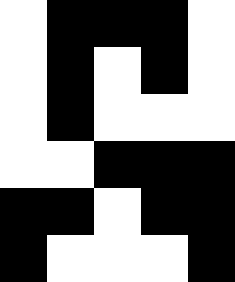[["white", "black", "black", "black", "white"], ["white", "black", "white", "black", "white"], ["white", "black", "white", "white", "white"], ["white", "white", "black", "black", "black"], ["black", "black", "white", "black", "black"], ["black", "white", "white", "white", "black"]]